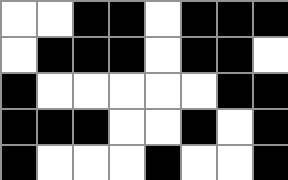[["white", "white", "black", "black", "white", "black", "black", "black"], ["white", "black", "black", "black", "white", "black", "black", "white"], ["black", "white", "white", "white", "white", "white", "black", "black"], ["black", "black", "black", "white", "white", "black", "white", "black"], ["black", "white", "white", "white", "black", "white", "white", "black"]]